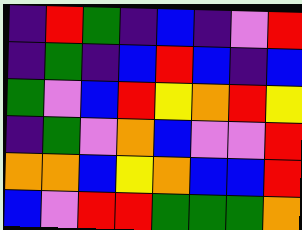[["indigo", "red", "green", "indigo", "blue", "indigo", "violet", "red"], ["indigo", "green", "indigo", "blue", "red", "blue", "indigo", "blue"], ["green", "violet", "blue", "red", "yellow", "orange", "red", "yellow"], ["indigo", "green", "violet", "orange", "blue", "violet", "violet", "red"], ["orange", "orange", "blue", "yellow", "orange", "blue", "blue", "red"], ["blue", "violet", "red", "red", "green", "green", "green", "orange"]]